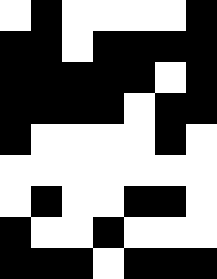[["white", "black", "white", "white", "white", "white", "black"], ["black", "black", "white", "black", "black", "black", "black"], ["black", "black", "black", "black", "black", "white", "black"], ["black", "black", "black", "black", "white", "black", "black"], ["black", "white", "white", "white", "white", "black", "white"], ["white", "white", "white", "white", "white", "white", "white"], ["white", "black", "white", "white", "black", "black", "white"], ["black", "white", "white", "black", "white", "white", "white"], ["black", "black", "black", "white", "black", "black", "black"]]